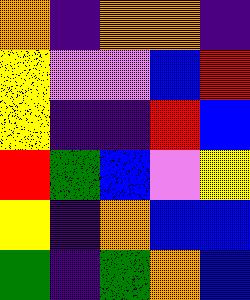[["orange", "indigo", "orange", "orange", "indigo"], ["yellow", "violet", "violet", "blue", "red"], ["yellow", "indigo", "indigo", "red", "blue"], ["red", "green", "blue", "violet", "yellow"], ["yellow", "indigo", "orange", "blue", "blue"], ["green", "indigo", "green", "orange", "blue"]]